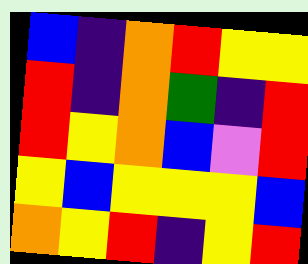[["blue", "indigo", "orange", "red", "yellow", "yellow"], ["red", "indigo", "orange", "green", "indigo", "red"], ["red", "yellow", "orange", "blue", "violet", "red"], ["yellow", "blue", "yellow", "yellow", "yellow", "blue"], ["orange", "yellow", "red", "indigo", "yellow", "red"]]